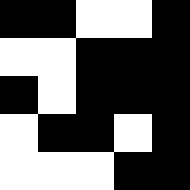[["black", "black", "white", "white", "black"], ["white", "white", "black", "black", "black"], ["black", "white", "black", "black", "black"], ["white", "black", "black", "white", "black"], ["white", "white", "white", "black", "black"]]